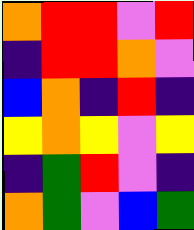[["orange", "red", "red", "violet", "red"], ["indigo", "red", "red", "orange", "violet"], ["blue", "orange", "indigo", "red", "indigo"], ["yellow", "orange", "yellow", "violet", "yellow"], ["indigo", "green", "red", "violet", "indigo"], ["orange", "green", "violet", "blue", "green"]]